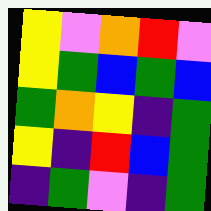[["yellow", "violet", "orange", "red", "violet"], ["yellow", "green", "blue", "green", "blue"], ["green", "orange", "yellow", "indigo", "green"], ["yellow", "indigo", "red", "blue", "green"], ["indigo", "green", "violet", "indigo", "green"]]